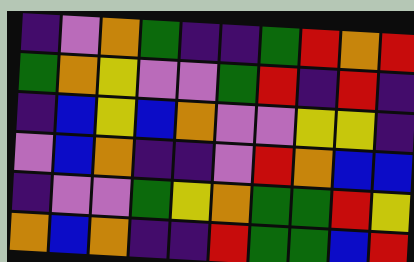[["indigo", "violet", "orange", "green", "indigo", "indigo", "green", "red", "orange", "red"], ["green", "orange", "yellow", "violet", "violet", "green", "red", "indigo", "red", "indigo"], ["indigo", "blue", "yellow", "blue", "orange", "violet", "violet", "yellow", "yellow", "indigo"], ["violet", "blue", "orange", "indigo", "indigo", "violet", "red", "orange", "blue", "blue"], ["indigo", "violet", "violet", "green", "yellow", "orange", "green", "green", "red", "yellow"], ["orange", "blue", "orange", "indigo", "indigo", "red", "green", "green", "blue", "red"]]